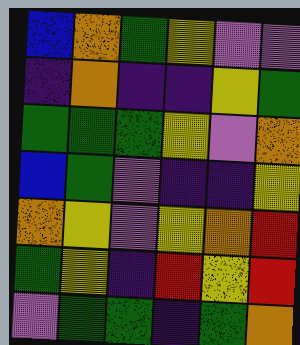[["blue", "orange", "green", "yellow", "violet", "violet"], ["indigo", "orange", "indigo", "indigo", "yellow", "green"], ["green", "green", "green", "yellow", "violet", "orange"], ["blue", "green", "violet", "indigo", "indigo", "yellow"], ["orange", "yellow", "violet", "yellow", "orange", "red"], ["green", "yellow", "indigo", "red", "yellow", "red"], ["violet", "green", "green", "indigo", "green", "orange"]]